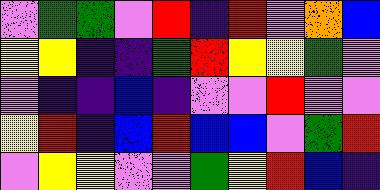[["violet", "green", "green", "violet", "red", "indigo", "red", "violet", "orange", "blue"], ["yellow", "yellow", "indigo", "indigo", "green", "red", "yellow", "yellow", "green", "violet"], ["violet", "indigo", "indigo", "blue", "indigo", "violet", "violet", "red", "violet", "violet"], ["yellow", "red", "indigo", "blue", "red", "blue", "blue", "violet", "green", "red"], ["violet", "yellow", "yellow", "violet", "violet", "green", "yellow", "red", "blue", "indigo"]]